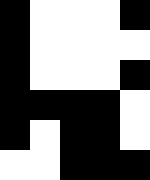[["black", "white", "white", "white", "black"], ["black", "white", "white", "white", "white"], ["black", "white", "white", "white", "black"], ["black", "black", "black", "black", "white"], ["black", "white", "black", "black", "white"], ["white", "white", "black", "black", "black"]]